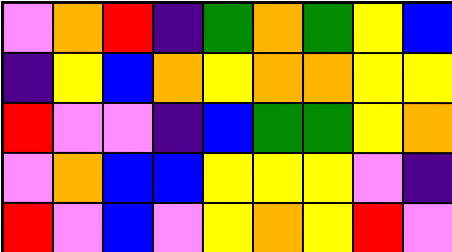[["violet", "orange", "red", "indigo", "green", "orange", "green", "yellow", "blue"], ["indigo", "yellow", "blue", "orange", "yellow", "orange", "orange", "yellow", "yellow"], ["red", "violet", "violet", "indigo", "blue", "green", "green", "yellow", "orange"], ["violet", "orange", "blue", "blue", "yellow", "yellow", "yellow", "violet", "indigo"], ["red", "violet", "blue", "violet", "yellow", "orange", "yellow", "red", "violet"]]